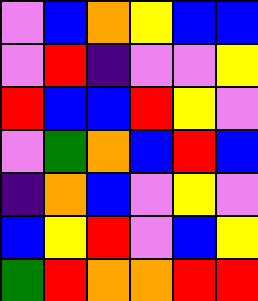[["violet", "blue", "orange", "yellow", "blue", "blue"], ["violet", "red", "indigo", "violet", "violet", "yellow"], ["red", "blue", "blue", "red", "yellow", "violet"], ["violet", "green", "orange", "blue", "red", "blue"], ["indigo", "orange", "blue", "violet", "yellow", "violet"], ["blue", "yellow", "red", "violet", "blue", "yellow"], ["green", "red", "orange", "orange", "red", "red"]]